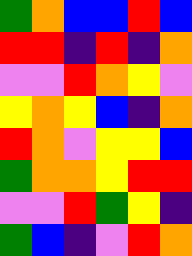[["green", "orange", "blue", "blue", "red", "blue"], ["red", "red", "indigo", "red", "indigo", "orange"], ["violet", "violet", "red", "orange", "yellow", "violet"], ["yellow", "orange", "yellow", "blue", "indigo", "orange"], ["red", "orange", "violet", "yellow", "yellow", "blue"], ["green", "orange", "orange", "yellow", "red", "red"], ["violet", "violet", "red", "green", "yellow", "indigo"], ["green", "blue", "indigo", "violet", "red", "orange"]]